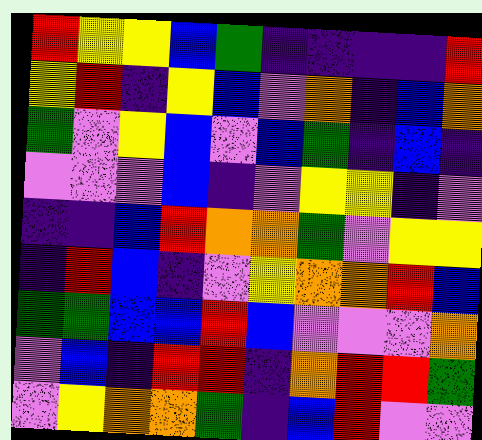[["red", "yellow", "yellow", "blue", "green", "indigo", "indigo", "indigo", "indigo", "red"], ["yellow", "red", "indigo", "yellow", "blue", "violet", "orange", "indigo", "blue", "orange"], ["green", "violet", "yellow", "blue", "violet", "blue", "green", "indigo", "blue", "indigo"], ["violet", "violet", "violet", "blue", "indigo", "violet", "yellow", "yellow", "indigo", "violet"], ["indigo", "indigo", "blue", "red", "orange", "orange", "green", "violet", "yellow", "yellow"], ["indigo", "red", "blue", "indigo", "violet", "yellow", "orange", "orange", "red", "blue"], ["green", "green", "blue", "blue", "red", "blue", "violet", "violet", "violet", "orange"], ["violet", "blue", "indigo", "red", "red", "indigo", "orange", "red", "red", "green"], ["violet", "yellow", "orange", "orange", "green", "indigo", "blue", "red", "violet", "violet"]]